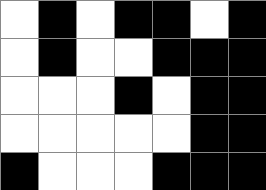[["white", "black", "white", "black", "black", "white", "black"], ["white", "black", "white", "white", "black", "black", "black"], ["white", "white", "white", "black", "white", "black", "black"], ["white", "white", "white", "white", "white", "black", "black"], ["black", "white", "white", "white", "black", "black", "black"]]